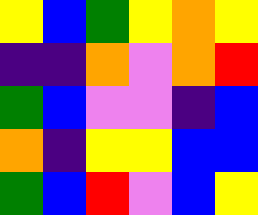[["yellow", "blue", "green", "yellow", "orange", "yellow"], ["indigo", "indigo", "orange", "violet", "orange", "red"], ["green", "blue", "violet", "violet", "indigo", "blue"], ["orange", "indigo", "yellow", "yellow", "blue", "blue"], ["green", "blue", "red", "violet", "blue", "yellow"]]